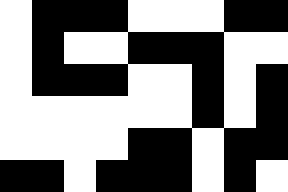[["white", "black", "black", "black", "white", "white", "white", "black", "black"], ["white", "black", "white", "white", "black", "black", "black", "white", "white"], ["white", "black", "black", "black", "white", "white", "black", "white", "black"], ["white", "white", "white", "white", "white", "white", "black", "white", "black"], ["white", "white", "white", "white", "black", "black", "white", "black", "black"], ["black", "black", "white", "black", "black", "black", "white", "black", "white"]]